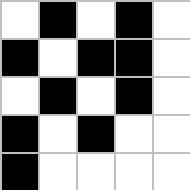[["white", "black", "white", "black", "white"], ["black", "white", "black", "black", "white"], ["white", "black", "white", "black", "white"], ["black", "white", "black", "white", "white"], ["black", "white", "white", "white", "white"]]